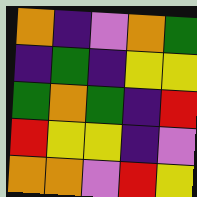[["orange", "indigo", "violet", "orange", "green"], ["indigo", "green", "indigo", "yellow", "yellow"], ["green", "orange", "green", "indigo", "red"], ["red", "yellow", "yellow", "indigo", "violet"], ["orange", "orange", "violet", "red", "yellow"]]